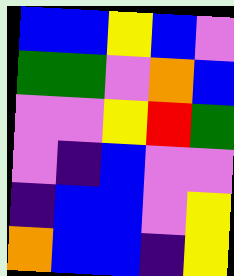[["blue", "blue", "yellow", "blue", "violet"], ["green", "green", "violet", "orange", "blue"], ["violet", "violet", "yellow", "red", "green"], ["violet", "indigo", "blue", "violet", "violet"], ["indigo", "blue", "blue", "violet", "yellow"], ["orange", "blue", "blue", "indigo", "yellow"]]